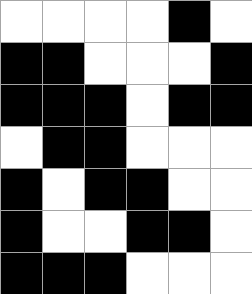[["white", "white", "white", "white", "black", "white"], ["black", "black", "white", "white", "white", "black"], ["black", "black", "black", "white", "black", "black"], ["white", "black", "black", "white", "white", "white"], ["black", "white", "black", "black", "white", "white"], ["black", "white", "white", "black", "black", "white"], ["black", "black", "black", "white", "white", "white"]]